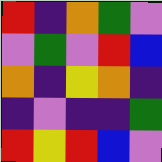[["red", "indigo", "orange", "green", "violet"], ["violet", "green", "violet", "red", "blue"], ["orange", "indigo", "yellow", "orange", "indigo"], ["indigo", "violet", "indigo", "indigo", "green"], ["red", "yellow", "red", "blue", "violet"]]